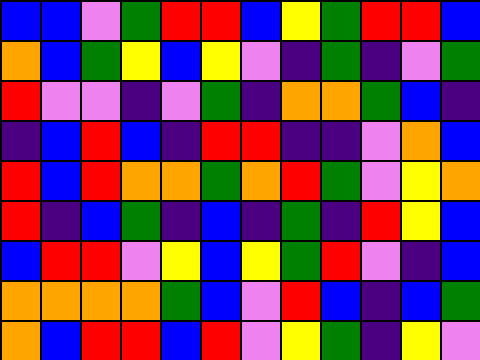[["blue", "blue", "violet", "green", "red", "red", "blue", "yellow", "green", "red", "red", "blue"], ["orange", "blue", "green", "yellow", "blue", "yellow", "violet", "indigo", "green", "indigo", "violet", "green"], ["red", "violet", "violet", "indigo", "violet", "green", "indigo", "orange", "orange", "green", "blue", "indigo"], ["indigo", "blue", "red", "blue", "indigo", "red", "red", "indigo", "indigo", "violet", "orange", "blue"], ["red", "blue", "red", "orange", "orange", "green", "orange", "red", "green", "violet", "yellow", "orange"], ["red", "indigo", "blue", "green", "indigo", "blue", "indigo", "green", "indigo", "red", "yellow", "blue"], ["blue", "red", "red", "violet", "yellow", "blue", "yellow", "green", "red", "violet", "indigo", "blue"], ["orange", "orange", "orange", "orange", "green", "blue", "violet", "red", "blue", "indigo", "blue", "green"], ["orange", "blue", "red", "red", "blue", "red", "violet", "yellow", "green", "indigo", "yellow", "violet"]]